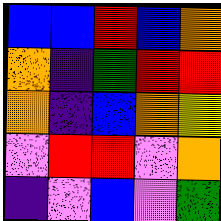[["blue", "blue", "red", "blue", "orange"], ["orange", "indigo", "green", "red", "red"], ["orange", "indigo", "blue", "orange", "yellow"], ["violet", "red", "red", "violet", "orange"], ["indigo", "violet", "blue", "violet", "green"]]